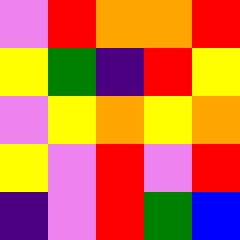[["violet", "red", "orange", "orange", "red"], ["yellow", "green", "indigo", "red", "yellow"], ["violet", "yellow", "orange", "yellow", "orange"], ["yellow", "violet", "red", "violet", "red"], ["indigo", "violet", "red", "green", "blue"]]